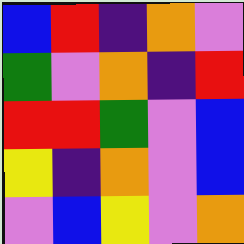[["blue", "red", "indigo", "orange", "violet"], ["green", "violet", "orange", "indigo", "red"], ["red", "red", "green", "violet", "blue"], ["yellow", "indigo", "orange", "violet", "blue"], ["violet", "blue", "yellow", "violet", "orange"]]